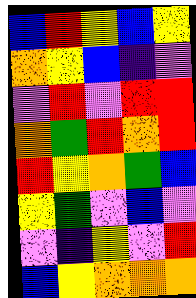[["blue", "red", "yellow", "blue", "yellow"], ["orange", "yellow", "blue", "indigo", "violet"], ["violet", "red", "violet", "red", "red"], ["orange", "green", "red", "orange", "red"], ["red", "yellow", "orange", "green", "blue"], ["yellow", "green", "violet", "blue", "violet"], ["violet", "indigo", "yellow", "violet", "red"], ["blue", "yellow", "orange", "orange", "orange"]]